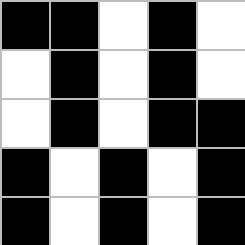[["black", "black", "white", "black", "white"], ["white", "black", "white", "black", "white"], ["white", "black", "white", "black", "black"], ["black", "white", "black", "white", "black"], ["black", "white", "black", "white", "black"]]